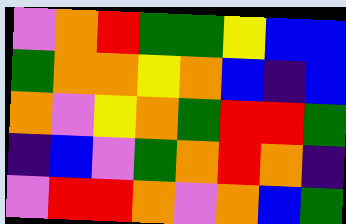[["violet", "orange", "red", "green", "green", "yellow", "blue", "blue"], ["green", "orange", "orange", "yellow", "orange", "blue", "indigo", "blue"], ["orange", "violet", "yellow", "orange", "green", "red", "red", "green"], ["indigo", "blue", "violet", "green", "orange", "red", "orange", "indigo"], ["violet", "red", "red", "orange", "violet", "orange", "blue", "green"]]